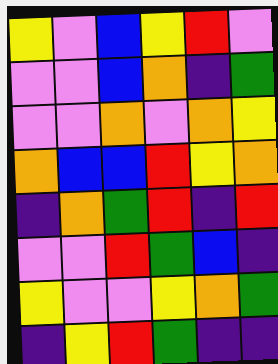[["yellow", "violet", "blue", "yellow", "red", "violet"], ["violet", "violet", "blue", "orange", "indigo", "green"], ["violet", "violet", "orange", "violet", "orange", "yellow"], ["orange", "blue", "blue", "red", "yellow", "orange"], ["indigo", "orange", "green", "red", "indigo", "red"], ["violet", "violet", "red", "green", "blue", "indigo"], ["yellow", "violet", "violet", "yellow", "orange", "green"], ["indigo", "yellow", "red", "green", "indigo", "indigo"]]